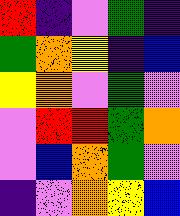[["red", "indigo", "violet", "green", "indigo"], ["green", "orange", "yellow", "indigo", "blue"], ["yellow", "orange", "violet", "green", "violet"], ["violet", "red", "red", "green", "orange"], ["violet", "blue", "orange", "green", "violet"], ["indigo", "violet", "orange", "yellow", "blue"]]